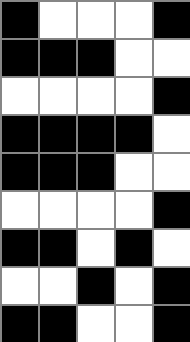[["black", "white", "white", "white", "black"], ["black", "black", "black", "white", "white"], ["white", "white", "white", "white", "black"], ["black", "black", "black", "black", "white"], ["black", "black", "black", "white", "white"], ["white", "white", "white", "white", "black"], ["black", "black", "white", "black", "white"], ["white", "white", "black", "white", "black"], ["black", "black", "white", "white", "black"]]